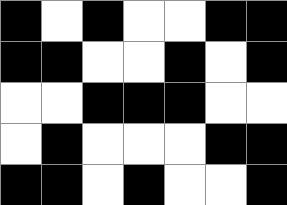[["black", "white", "black", "white", "white", "black", "black"], ["black", "black", "white", "white", "black", "white", "black"], ["white", "white", "black", "black", "black", "white", "white"], ["white", "black", "white", "white", "white", "black", "black"], ["black", "black", "white", "black", "white", "white", "black"]]